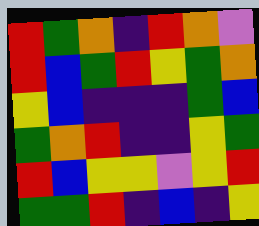[["red", "green", "orange", "indigo", "red", "orange", "violet"], ["red", "blue", "green", "red", "yellow", "green", "orange"], ["yellow", "blue", "indigo", "indigo", "indigo", "green", "blue"], ["green", "orange", "red", "indigo", "indigo", "yellow", "green"], ["red", "blue", "yellow", "yellow", "violet", "yellow", "red"], ["green", "green", "red", "indigo", "blue", "indigo", "yellow"]]